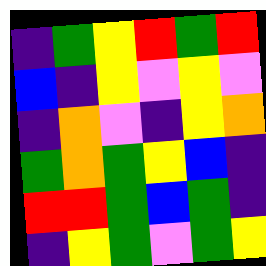[["indigo", "green", "yellow", "red", "green", "red"], ["blue", "indigo", "yellow", "violet", "yellow", "violet"], ["indigo", "orange", "violet", "indigo", "yellow", "orange"], ["green", "orange", "green", "yellow", "blue", "indigo"], ["red", "red", "green", "blue", "green", "indigo"], ["indigo", "yellow", "green", "violet", "green", "yellow"]]